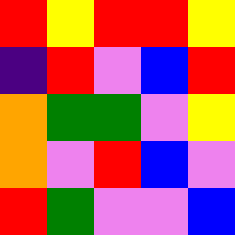[["red", "yellow", "red", "red", "yellow"], ["indigo", "red", "violet", "blue", "red"], ["orange", "green", "green", "violet", "yellow"], ["orange", "violet", "red", "blue", "violet"], ["red", "green", "violet", "violet", "blue"]]